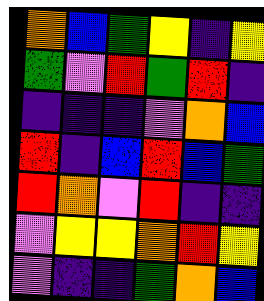[["orange", "blue", "green", "yellow", "indigo", "yellow"], ["green", "violet", "red", "green", "red", "indigo"], ["indigo", "indigo", "indigo", "violet", "orange", "blue"], ["red", "indigo", "blue", "red", "blue", "green"], ["red", "orange", "violet", "red", "indigo", "indigo"], ["violet", "yellow", "yellow", "orange", "red", "yellow"], ["violet", "indigo", "indigo", "green", "orange", "blue"]]